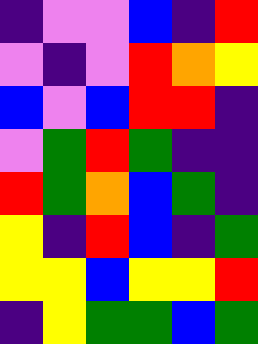[["indigo", "violet", "violet", "blue", "indigo", "red"], ["violet", "indigo", "violet", "red", "orange", "yellow"], ["blue", "violet", "blue", "red", "red", "indigo"], ["violet", "green", "red", "green", "indigo", "indigo"], ["red", "green", "orange", "blue", "green", "indigo"], ["yellow", "indigo", "red", "blue", "indigo", "green"], ["yellow", "yellow", "blue", "yellow", "yellow", "red"], ["indigo", "yellow", "green", "green", "blue", "green"]]